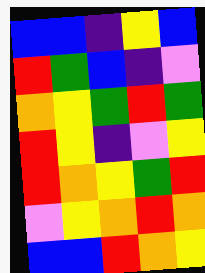[["blue", "blue", "indigo", "yellow", "blue"], ["red", "green", "blue", "indigo", "violet"], ["orange", "yellow", "green", "red", "green"], ["red", "yellow", "indigo", "violet", "yellow"], ["red", "orange", "yellow", "green", "red"], ["violet", "yellow", "orange", "red", "orange"], ["blue", "blue", "red", "orange", "yellow"]]